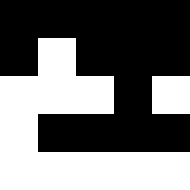[["black", "black", "black", "black", "black"], ["black", "white", "black", "black", "black"], ["white", "white", "white", "black", "white"], ["white", "black", "black", "black", "black"], ["white", "white", "white", "white", "white"]]